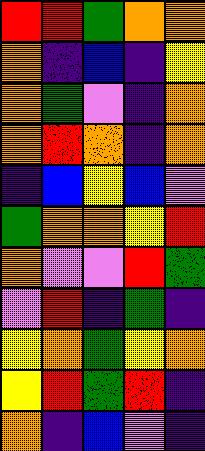[["red", "red", "green", "orange", "orange"], ["orange", "indigo", "blue", "indigo", "yellow"], ["orange", "green", "violet", "indigo", "orange"], ["orange", "red", "orange", "indigo", "orange"], ["indigo", "blue", "yellow", "blue", "violet"], ["green", "orange", "orange", "yellow", "red"], ["orange", "violet", "violet", "red", "green"], ["violet", "red", "indigo", "green", "indigo"], ["yellow", "orange", "green", "yellow", "orange"], ["yellow", "red", "green", "red", "indigo"], ["orange", "indigo", "blue", "violet", "indigo"]]